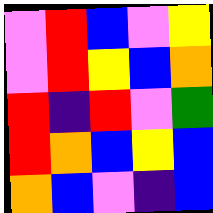[["violet", "red", "blue", "violet", "yellow"], ["violet", "red", "yellow", "blue", "orange"], ["red", "indigo", "red", "violet", "green"], ["red", "orange", "blue", "yellow", "blue"], ["orange", "blue", "violet", "indigo", "blue"]]